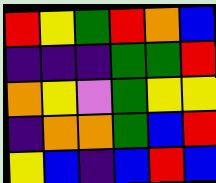[["red", "yellow", "green", "red", "orange", "blue"], ["indigo", "indigo", "indigo", "green", "green", "red"], ["orange", "yellow", "violet", "green", "yellow", "yellow"], ["indigo", "orange", "orange", "green", "blue", "red"], ["yellow", "blue", "indigo", "blue", "red", "blue"]]